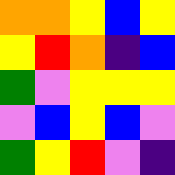[["orange", "orange", "yellow", "blue", "yellow"], ["yellow", "red", "orange", "indigo", "blue"], ["green", "violet", "yellow", "yellow", "yellow"], ["violet", "blue", "yellow", "blue", "violet"], ["green", "yellow", "red", "violet", "indigo"]]